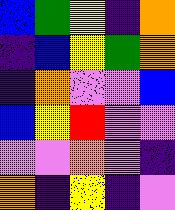[["blue", "green", "yellow", "indigo", "orange"], ["indigo", "blue", "yellow", "green", "orange"], ["indigo", "orange", "violet", "violet", "blue"], ["blue", "yellow", "red", "violet", "violet"], ["violet", "violet", "orange", "violet", "indigo"], ["orange", "indigo", "yellow", "indigo", "violet"]]